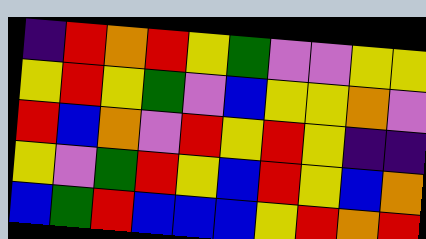[["indigo", "red", "orange", "red", "yellow", "green", "violet", "violet", "yellow", "yellow"], ["yellow", "red", "yellow", "green", "violet", "blue", "yellow", "yellow", "orange", "violet"], ["red", "blue", "orange", "violet", "red", "yellow", "red", "yellow", "indigo", "indigo"], ["yellow", "violet", "green", "red", "yellow", "blue", "red", "yellow", "blue", "orange"], ["blue", "green", "red", "blue", "blue", "blue", "yellow", "red", "orange", "red"]]